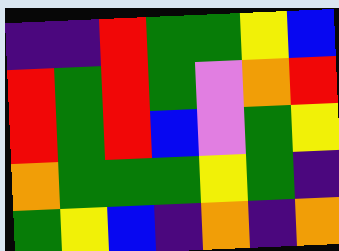[["indigo", "indigo", "red", "green", "green", "yellow", "blue"], ["red", "green", "red", "green", "violet", "orange", "red"], ["red", "green", "red", "blue", "violet", "green", "yellow"], ["orange", "green", "green", "green", "yellow", "green", "indigo"], ["green", "yellow", "blue", "indigo", "orange", "indigo", "orange"]]